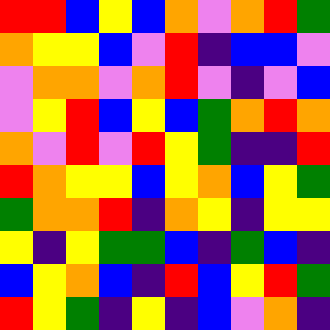[["red", "red", "blue", "yellow", "blue", "orange", "violet", "orange", "red", "green"], ["orange", "yellow", "yellow", "blue", "violet", "red", "indigo", "blue", "blue", "violet"], ["violet", "orange", "orange", "violet", "orange", "red", "violet", "indigo", "violet", "blue"], ["violet", "yellow", "red", "blue", "yellow", "blue", "green", "orange", "red", "orange"], ["orange", "violet", "red", "violet", "red", "yellow", "green", "indigo", "indigo", "red"], ["red", "orange", "yellow", "yellow", "blue", "yellow", "orange", "blue", "yellow", "green"], ["green", "orange", "orange", "red", "indigo", "orange", "yellow", "indigo", "yellow", "yellow"], ["yellow", "indigo", "yellow", "green", "green", "blue", "indigo", "green", "blue", "indigo"], ["blue", "yellow", "orange", "blue", "indigo", "red", "blue", "yellow", "red", "green"], ["red", "yellow", "green", "indigo", "yellow", "indigo", "blue", "violet", "orange", "indigo"]]